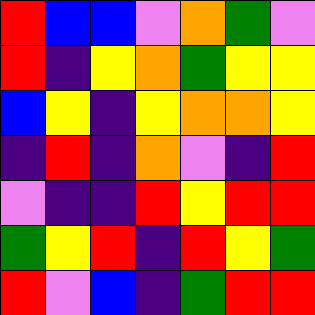[["red", "blue", "blue", "violet", "orange", "green", "violet"], ["red", "indigo", "yellow", "orange", "green", "yellow", "yellow"], ["blue", "yellow", "indigo", "yellow", "orange", "orange", "yellow"], ["indigo", "red", "indigo", "orange", "violet", "indigo", "red"], ["violet", "indigo", "indigo", "red", "yellow", "red", "red"], ["green", "yellow", "red", "indigo", "red", "yellow", "green"], ["red", "violet", "blue", "indigo", "green", "red", "red"]]